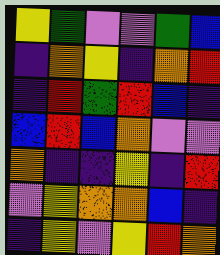[["yellow", "green", "violet", "violet", "green", "blue"], ["indigo", "orange", "yellow", "indigo", "orange", "red"], ["indigo", "red", "green", "red", "blue", "indigo"], ["blue", "red", "blue", "orange", "violet", "violet"], ["orange", "indigo", "indigo", "yellow", "indigo", "red"], ["violet", "yellow", "orange", "orange", "blue", "indigo"], ["indigo", "yellow", "violet", "yellow", "red", "orange"]]